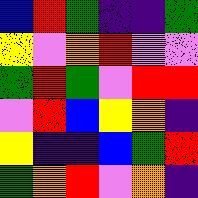[["blue", "red", "green", "indigo", "indigo", "green"], ["yellow", "violet", "orange", "red", "violet", "violet"], ["green", "red", "green", "violet", "red", "red"], ["violet", "red", "blue", "yellow", "orange", "indigo"], ["yellow", "indigo", "indigo", "blue", "green", "red"], ["green", "orange", "red", "violet", "orange", "indigo"]]